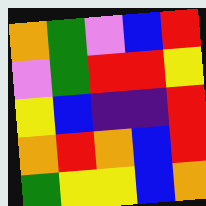[["orange", "green", "violet", "blue", "red"], ["violet", "green", "red", "red", "yellow"], ["yellow", "blue", "indigo", "indigo", "red"], ["orange", "red", "orange", "blue", "red"], ["green", "yellow", "yellow", "blue", "orange"]]